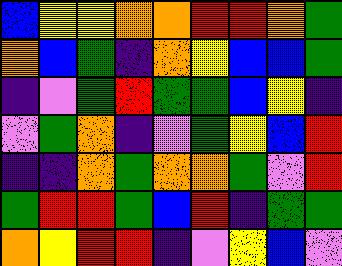[["blue", "yellow", "yellow", "orange", "orange", "red", "red", "orange", "green"], ["orange", "blue", "green", "indigo", "orange", "yellow", "blue", "blue", "green"], ["indigo", "violet", "green", "red", "green", "green", "blue", "yellow", "indigo"], ["violet", "green", "orange", "indigo", "violet", "green", "yellow", "blue", "red"], ["indigo", "indigo", "orange", "green", "orange", "orange", "green", "violet", "red"], ["green", "red", "red", "green", "blue", "red", "indigo", "green", "green"], ["orange", "yellow", "red", "red", "indigo", "violet", "yellow", "blue", "violet"]]